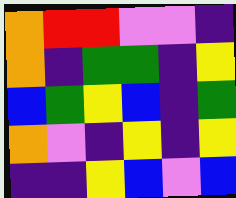[["orange", "red", "red", "violet", "violet", "indigo"], ["orange", "indigo", "green", "green", "indigo", "yellow"], ["blue", "green", "yellow", "blue", "indigo", "green"], ["orange", "violet", "indigo", "yellow", "indigo", "yellow"], ["indigo", "indigo", "yellow", "blue", "violet", "blue"]]